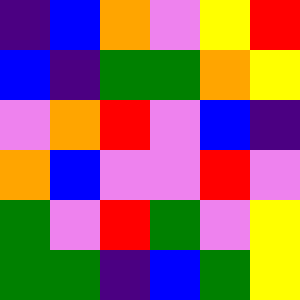[["indigo", "blue", "orange", "violet", "yellow", "red"], ["blue", "indigo", "green", "green", "orange", "yellow"], ["violet", "orange", "red", "violet", "blue", "indigo"], ["orange", "blue", "violet", "violet", "red", "violet"], ["green", "violet", "red", "green", "violet", "yellow"], ["green", "green", "indigo", "blue", "green", "yellow"]]